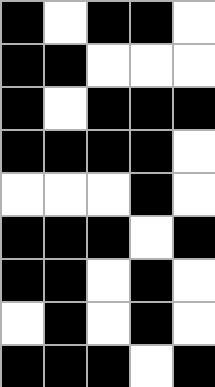[["black", "white", "black", "black", "white"], ["black", "black", "white", "white", "white"], ["black", "white", "black", "black", "black"], ["black", "black", "black", "black", "white"], ["white", "white", "white", "black", "white"], ["black", "black", "black", "white", "black"], ["black", "black", "white", "black", "white"], ["white", "black", "white", "black", "white"], ["black", "black", "black", "white", "black"]]